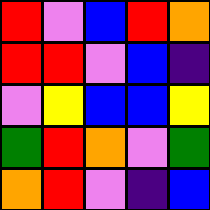[["red", "violet", "blue", "red", "orange"], ["red", "red", "violet", "blue", "indigo"], ["violet", "yellow", "blue", "blue", "yellow"], ["green", "red", "orange", "violet", "green"], ["orange", "red", "violet", "indigo", "blue"]]